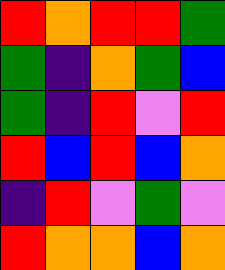[["red", "orange", "red", "red", "green"], ["green", "indigo", "orange", "green", "blue"], ["green", "indigo", "red", "violet", "red"], ["red", "blue", "red", "blue", "orange"], ["indigo", "red", "violet", "green", "violet"], ["red", "orange", "orange", "blue", "orange"]]